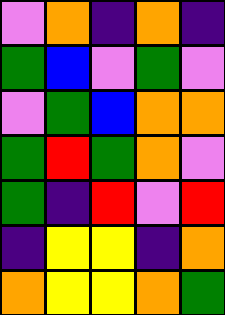[["violet", "orange", "indigo", "orange", "indigo"], ["green", "blue", "violet", "green", "violet"], ["violet", "green", "blue", "orange", "orange"], ["green", "red", "green", "orange", "violet"], ["green", "indigo", "red", "violet", "red"], ["indigo", "yellow", "yellow", "indigo", "orange"], ["orange", "yellow", "yellow", "orange", "green"]]